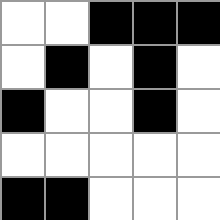[["white", "white", "black", "black", "black"], ["white", "black", "white", "black", "white"], ["black", "white", "white", "black", "white"], ["white", "white", "white", "white", "white"], ["black", "black", "white", "white", "white"]]